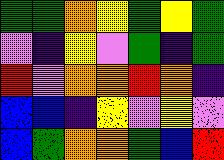[["green", "green", "orange", "yellow", "green", "yellow", "green"], ["violet", "indigo", "yellow", "violet", "green", "indigo", "green"], ["red", "violet", "orange", "orange", "red", "orange", "indigo"], ["blue", "blue", "indigo", "yellow", "violet", "yellow", "violet"], ["blue", "green", "orange", "orange", "green", "blue", "red"]]